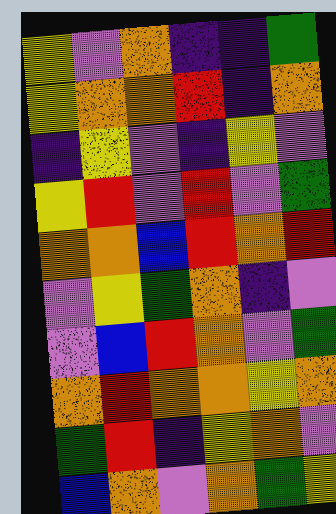[["yellow", "violet", "orange", "indigo", "indigo", "green"], ["yellow", "orange", "orange", "red", "indigo", "orange"], ["indigo", "yellow", "violet", "indigo", "yellow", "violet"], ["yellow", "red", "violet", "red", "violet", "green"], ["orange", "orange", "blue", "red", "orange", "red"], ["violet", "yellow", "green", "orange", "indigo", "violet"], ["violet", "blue", "red", "orange", "violet", "green"], ["orange", "red", "orange", "orange", "yellow", "orange"], ["green", "red", "indigo", "yellow", "orange", "violet"], ["blue", "orange", "violet", "orange", "green", "yellow"]]